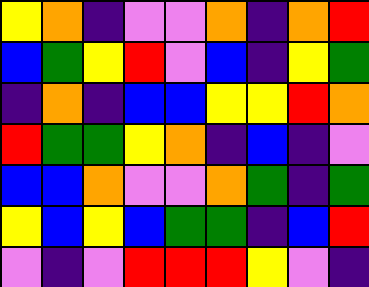[["yellow", "orange", "indigo", "violet", "violet", "orange", "indigo", "orange", "red"], ["blue", "green", "yellow", "red", "violet", "blue", "indigo", "yellow", "green"], ["indigo", "orange", "indigo", "blue", "blue", "yellow", "yellow", "red", "orange"], ["red", "green", "green", "yellow", "orange", "indigo", "blue", "indigo", "violet"], ["blue", "blue", "orange", "violet", "violet", "orange", "green", "indigo", "green"], ["yellow", "blue", "yellow", "blue", "green", "green", "indigo", "blue", "red"], ["violet", "indigo", "violet", "red", "red", "red", "yellow", "violet", "indigo"]]